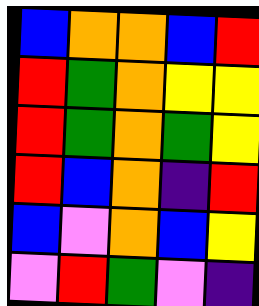[["blue", "orange", "orange", "blue", "red"], ["red", "green", "orange", "yellow", "yellow"], ["red", "green", "orange", "green", "yellow"], ["red", "blue", "orange", "indigo", "red"], ["blue", "violet", "orange", "blue", "yellow"], ["violet", "red", "green", "violet", "indigo"]]